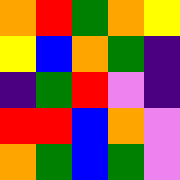[["orange", "red", "green", "orange", "yellow"], ["yellow", "blue", "orange", "green", "indigo"], ["indigo", "green", "red", "violet", "indigo"], ["red", "red", "blue", "orange", "violet"], ["orange", "green", "blue", "green", "violet"]]